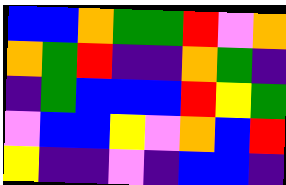[["blue", "blue", "orange", "green", "green", "red", "violet", "orange"], ["orange", "green", "red", "indigo", "indigo", "orange", "green", "indigo"], ["indigo", "green", "blue", "blue", "blue", "red", "yellow", "green"], ["violet", "blue", "blue", "yellow", "violet", "orange", "blue", "red"], ["yellow", "indigo", "indigo", "violet", "indigo", "blue", "blue", "indigo"]]